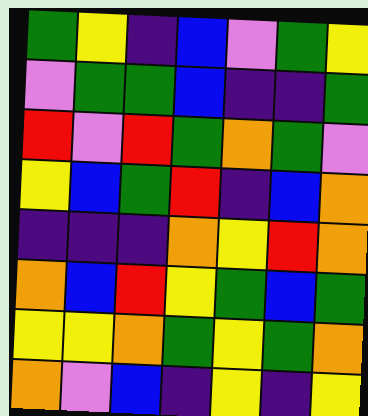[["green", "yellow", "indigo", "blue", "violet", "green", "yellow"], ["violet", "green", "green", "blue", "indigo", "indigo", "green"], ["red", "violet", "red", "green", "orange", "green", "violet"], ["yellow", "blue", "green", "red", "indigo", "blue", "orange"], ["indigo", "indigo", "indigo", "orange", "yellow", "red", "orange"], ["orange", "blue", "red", "yellow", "green", "blue", "green"], ["yellow", "yellow", "orange", "green", "yellow", "green", "orange"], ["orange", "violet", "blue", "indigo", "yellow", "indigo", "yellow"]]